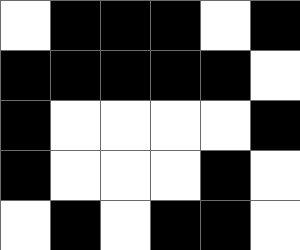[["white", "black", "black", "black", "white", "black"], ["black", "black", "black", "black", "black", "white"], ["black", "white", "white", "white", "white", "black"], ["black", "white", "white", "white", "black", "white"], ["white", "black", "white", "black", "black", "white"]]